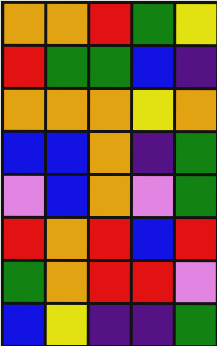[["orange", "orange", "red", "green", "yellow"], ["red", "green", "green", "blue", "indigo"], ["orange", "orange", "orange", "yellow", "orange"], ["blue", "blue", "orange", "indigo", "green"], ["violet", "blue", "orange", "violet", "green"], ["red", "orange", "red", "blue", "red"], ["green", "orange", "red", "red", "violet"], ["blue", "yellow", "indigo", "indigo", "green"]]